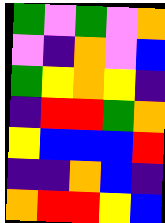[["green", "violet", "green", "violet", "orange"], ["violet", "indigo", "orange", "violet", "blue"], ["green", "yellow", "orange", "yellow", "indigo"], ["indigo", "red", "red", "green", "orange"], ["yellow", "blue", "blue", "blue", "red"], ["indigo", "indigo", "orange", "blue", "indigo"], ["orange", "red", "red", "yellow", "blue"]]